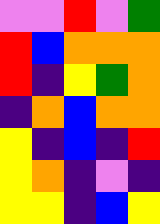[["violet", "violet", "red", "violet", "green"], ["red", "blue", "orange", "orange", "orange"], ["red", "indigo", "yellow", "green", "orange"], ["indigo", "orange", "blue", "orange", "orange"], ["yellow", "indigo", "blue", "indigo", "red"], ["yellow", "orange", "indigo", "violet", "indigo"], ["yellow", "yellow", "indigo", "blue", "yellow"]]